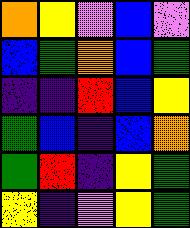[["orange", "yellow", "violet", "blue", "violet"], ["blue", "green", "orange", "blue", "green"], ["indigo", "indigo", "red", "blue", "yellow"], ["green", "blue", "indigo", "blue", "orange"], ["green", "red", "indigo", "yellow", "green"], ["yellow", "indigo", "violet", "yellow", "green"]]